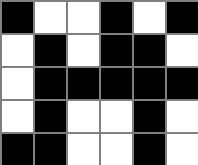[["black", "white", "white", "black", "white", "black"], ["white", "black", "white", "black", "black", "white"], ["white", "black", "black", "black", "black", "black"], ["white", "black", "white", "white", "black", "white"], ["black", "black", "white", "white", "black", "white"]]